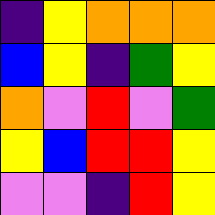[["indigo", "yellow", "orange", "orange", "orange"], ["blue", "yellow", "indigo", "green", "yellow"], ["orange", "violet", "red", "violet", "green"], ["yellow", "blue", "red", "red", "yellow"], ["violet", "violet", "indigo", "red", "yellow"]]